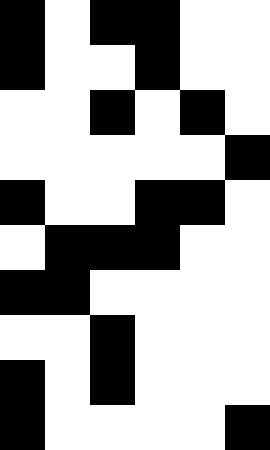[["black", "white", "black", "black", "white", "white"], ["black", "white", "white", "black", "white", "white"], ["white", "white", "black", "white", "black", "white"], ["white", "white", "white", "white", "white", "black"], ["black", "white", "white", "black", "black", "white"], ["white", "black", "black", "black", "white", "white"], ["black", "black", "white", "white", "white", "white"], ["white", "white", "black", "white", "white", "white"], ["black", "white", "black", "white", "white", "white"], ["black", "white", "white", "white", "white", "black"]]